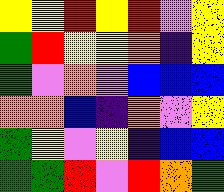[["yellow", "yellow", "red", "yellow", "red", "violet", "yellow"], ["green", "red", "yellow", "yellow", "orange", "indigo", "yellow"], ["green", "violet", "orange", "violet", "blue", "blue", "blue"], ["orange", "orange", "blue", "indigo", "orange", "violet", "yellow"], ["green", "yellow", "violet", "yellow", "indigo", "blue", "blue"], ["green", "green", "red", "violet", "red", "orange", "green"]]